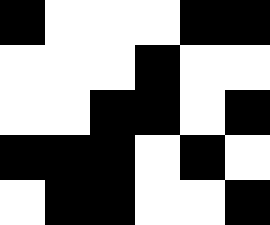[["black", "white", "white", "white", "black", "black"], ["white", "white", "white", "black", "white", "white"], ["white", "white", "black", "black", "white", "black"], ["black", "black", "black", "white", "black", "white"], ["white", "black", "black", "white", "white", "black"]]